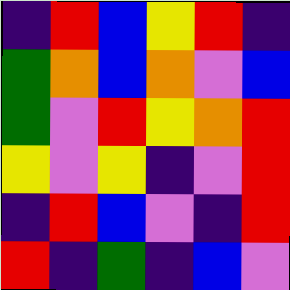[["indigo", "red", "blue", "yellow", "red", "indigo"], ["green", "orange", "blue", "orange", "violet", "blue"], ["green", "violet", "red", "yellow", "orange", "red"], ["yellow", "violet", "yellow", "indigo", "violet", "red"], ["indigo", "red", "blue", "violet", "indigo", "red"], ["red", "indigo", "green", "indigo", "blue", "violet"]]